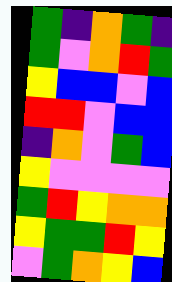[["green", "indigo", "orange", "green", "indigo"], ["green", "violet", "orange", "red", "green"], ["yellow", "blue", "blue", "violet", "blue"], ["red", "red", "violet", "blue", "blue"], ["indigo", "orange", "violet", "green", "blue"], ["yellow", "violet", "violet", "violet", "violet"], ["green", "red", "yellow", "orange", "orange"], ["yellow", "green", "green", "red", "yellow"], ["violet", "green", "orange", "yellow", "blue"]]